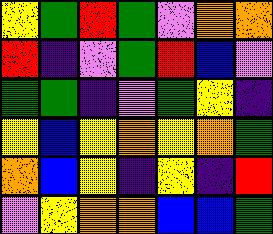[["yellow", "green", "red", "green", "violet", "orange", "orange"], ["red", "indigo", "violet", "green", "red", "blue", "violet"], ["green", "green", "indigo", "violet", "green", "yellow", "indigo"], ["yellow", "blue", "yellow", "orange", "yellow", "orange", "green"], ["orange", "blue", "yellow", "indigo", "yellow", "indigo", "red"], ["violet", "yellow", "orange", "orange", "blue", "blue", "green"]]